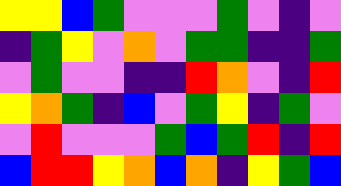[["yellow", "yellow", "blue", "green", "violet", "violet", "violet", "green", "violet", "indigo", "violet"], ["indigo", "green", "yellow", "violet", "orange", "violet", "green", "green", "indigo", "indigo", "green"], ["violet", "green", "violet", "violet", "indigo", "indigo", "red", "orange", "violet", "indigo", "red"], ["yellow", "orange", "green", "indigo", "blue", "violet", "green", "yellow", "indigo", "green", "violet"], ["violet", "red", "violet", "violet", "violet", "green", "blue", "green", "red", "indigo", "red"], ["blue", "red", "red", "yellow", "orange", "blue", "orange", "indigo", "yellow", "green", "blue"]]